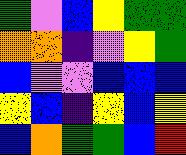[["green", "violet", "blue", "yellow", "green", "green"], ["orange", "orange", "indigo", "violet", "yellow", "green"], ["blue", "violet", "violet", "blue", "blue", "blue"], ["yellow", "blue", "indigo", "yellow", "blue", "yellow"], ["blue", "orange", "green", "green", "blue", "red"]]